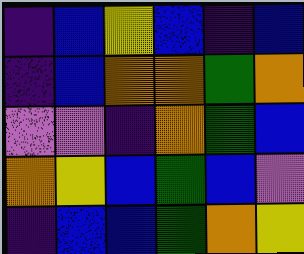[["indigo", "blue", "yellow", "blue", "indigo", "blue"], ["indigo", "blue", "orange", "orange", "green", "orange"], ["violet", "violet", "indigo", "orange", "green", "blue"], ["orange", "yellow", "blue", "green", "blue", "violet"], ["indigo", "blue", "blue", "green", "orange", "yellow"]]